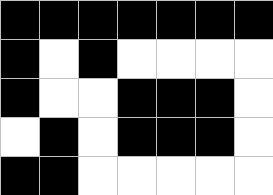[["black", "black", "black", "black", "black", "black", "black"], ["black", "white", "black", "white", "white", "white", "white"], ["black", "white", "white", "black", "black", "black", "white"], ["white", "black", "white", "black", "black", "black", "white"], ["black", "black", "white", "white", "white", "white", "white"]]